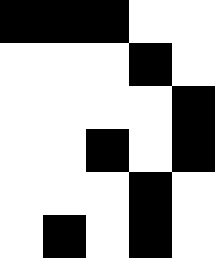[["black", "black", "black", "white", "white"], ["white", "white", "white", "black", "white"], ["white", "white", "white", "white", "black"], ["white", "white", "black", "white", "black"], ["white", "white", "white", "black", "white"], ["white", "black", "white", "black", "white"]]